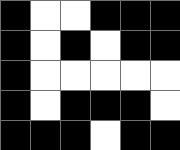[["black", "white", "white", "black", "black", "black"], ["black", "white", "black", "white", "black", "black"], ["black", "white", "white", "white", "white", "white"], ["black", "white", "black", "black", "black", "white"], ["black", "black", "black", "white", "black", "black"]]